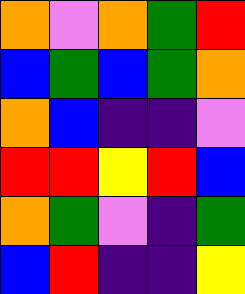[["orange", "violet", "orange", "green", "red"], ["blue", "green", "blue", "green", "orange"], ["orange", "blue", "indigo", "indigo", "violet"], ["red", "red", "yellow", "red", "blue"], ["orange", "green", "violet", "indigo", "green"], ["blue", "red", "indigo", "indigo", "yellow"]]